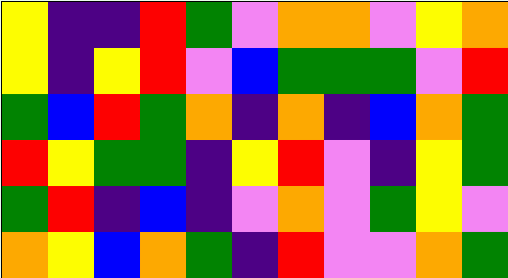[["yellow", "indigo", "indigo", "red", "green", "violet", "orange", "orange", "violet", "yellow", "orange"], ["yellow", "indigo", "yellow", "red", "violet", "blue", "green", "green", "green", "violet", "red"], ["green", "blue", "red", "green", "orange", "indigo", "orange", "indigo", "blue", "orange", "green"], ["red", "yellow", "green", "green", "indigo", "yellow", "red", "violet", "indigo", "yellow", "green"], ["green", "red", "indigo", "blue", "indigo", "violet", "orange", "violet", "green", "yellow", "violet"], ["orange", "yellow", "blue", "orange", "green", "indigo", "red", "violet", "violet", "orange", "green"]]